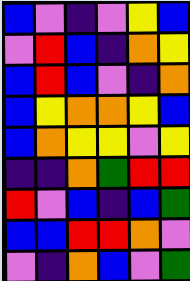[["blue", "violet", "indigo", "violet", "yellow", "blue"], ["violet", "red", "blue", "indigo", "orange", "yellow"], ["blue", "red", "blue", "violet", "indigo", "orange"], ["blue", "yellow", "orange", "orange", "yellow", "blue"], ["blue", "orange", "yellow", "yellow", "violet", "yellow"], ["indigo", "indigo", "orange", "green", "red", "red"], ["red", "violet", "blue", "indigo", "blue", "green"], ["blue", "blue", "red", "red", "orange", "violet"], ["violet", "indigo", "orange", "blue", "violet", "green"]]